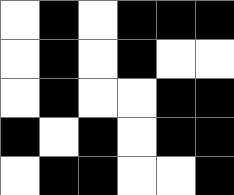[["white", "black", "white", "black", "black", "black"], ["white", "black", "white", "black", "white", "white"], ["white", "black", "white", "white", "black", "black"], ["black", "white", "black", "white", "black", "black"], ["white", "black", "black", "white", "white", "black"]]